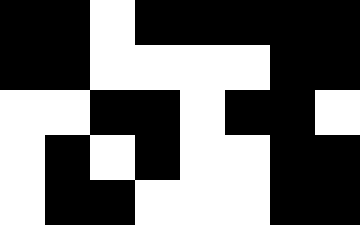[["black", "black", "white", "black", "black", "black", "black", "black"], ["black", "black", "white", "white", "white", "white", "black", "black"], ["white", "white", "black", "black", "white", "black", "black", "white"], ["white", "black", "white", "black", "white", "white", "black", "black"], ["white", "black", "black", "white", "white", "white", "black", "black"]]